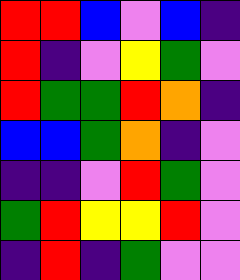[["red", "red", "blue", "violet", "blue", "indigo"], ["red", "indigo", "violet", "yellow", "green", "violet"], ["red", "green", "green", "red", "orange", "indigo"], ["blue", "blue", "green", "orange", "indigo", "violet"], ["indigo", "indigo", "violet", "red", "green", "violet"], ["green", "red", "yellow", "yellow", "red", "violet"], ["indigo", "red", "indigo", "green", "violet", "violet"]]